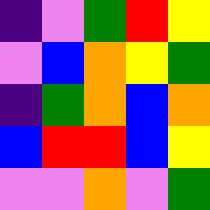[["indigo", "violet", "green", "red", "yellow"], ["violet", "blue", "orange", "yellow", "green"], ["indigo", "green", "orange", "blue", "orange"], ["blue", "red", "red", "blue", "yellow"], ["violet", "violet", "orange", "violet", "green"]]